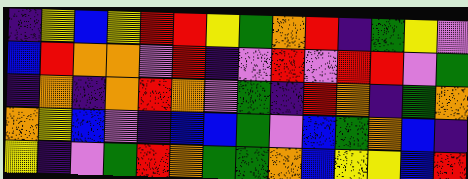[["indigo", "yellow", "blue", "yellow", "red", "red", "yellow", "green", "orange", "red", "indigo", "green", "yellow", "violet"], ["blue", "red", "orange", "orange", "violet", "red", "indigo", "violet", "red", "violet", "red", "red", "violet", "green"], ["indigo", "orange", "indigo", "orange", "red", "orange", "violet", "green", "indigo", "red", "orange", "indigo", "green", "orange"], ["orange", "yellow", "blue", "violet", "indigo", "blue", "blue", "green", "violet", "blue", "green", "orange", "blue", "indigo"], ["yellow", "indigo", "violet", "green", "red", "orange", "green", "green", "orange", "blue", "yellow", "yellow", "blue", "red"]]